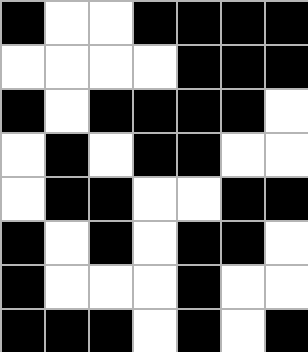[["black", "white", "white", "black", "black", "black", "black"], ["white", "white", "white", "white", "black", "black", "black"], ["black", "white", "black", "black", "black", "black", "white"], ["white", "black", "white", "black", "black", "white", "white"], ["white", "black", "black", "white", "white", "black", "black"], ["black", "white", "black", "white", "black", "black", "white"], ["black", "white", "white", "white", "black", "white", "white"], ["black", "black", "black", "white", "black", "white", "black"]]